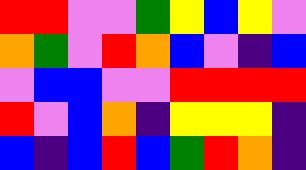[["red", "red", "violet", "violet", "green", "yellow", "blue", "yellow", "violet"], ["orange", "green", "violet", "red", "orange", "blue", "violet", "indigo", "blue"], ["violet", "blue", "blue", "violet", "violet", "red", "red", "red", "red"], ["red", "violet", "blue", "orange", "indigo", "yellow", "yellow", "yellow", "indigo"], ["blue", "indigo", "blue", "red", "blue", "green", "red", "orange", "indigo"]]